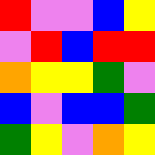[["red", "violet", "violet", "blue", "yellow"], ["violet", "red", "blue", "red", "red"], ["orange", "yellow", "yellow", "green", "violet"], ["blue", "violet", "blue", "blue", "green"], ["green", "yellow", "violet", "orange", "yellow"]]